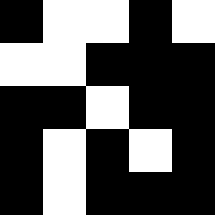[["black", "white", "white", "black", "white"], ["white", "white", "black", "black", "black"], ["black", "black", "white", "black", "black"], ["black", "white", "black", "white", "black"], ["black", "white", "black", "black", "black"]]